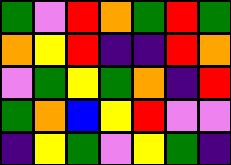[["green", "violet", "red", "orange", "green", "red", "green"], ["orange", "yellow", "red", "indigo", "indigo", "red", "orange"], ["violet", "green", "yellow", "green", "orange", "indigo", "red"], ["green", "orange", "blue", "yellow", "red", "violet", "violet"], ["indigo", "yellow", "green", "violet", "yellow", "green", "indigo"]]